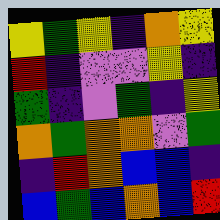[["yellow", "green", "yellow", "indigo", "orange", "yellow"], ["red", "indigo", "violet", "violet", "yellow", "indigo"], ["green", "indigo", "violet", "green", "indigo", "yellow"], ["orange", "green", "orange", "orange", "violet", "green"], ["indigo", "red", "orange", "blue", "blue", "indigo"], ["blue", "green", "blue", "orange", "blue", "red"]]